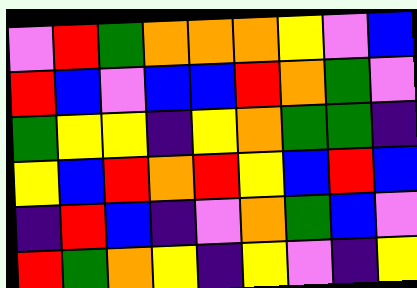[["violet", "red", "green", "orange", "orange", "orange", "yellow", "violet", "blue"], ["red", "blue", "violet", "blue", "blue", "red", "orange", "green", "violet"], ["green", "yellow", "yellow", "indigo", "yellow", "orange", "green", "green", "indigo"], ["yellow", "blue", "red", "orange", "red", "yellow", "blue", "red", "blue"], ["indigo", "red", "blue", "indigo", "violet", "orange", "green", "blue", "violet"], ["red", "green", "orange", "yellow", "indigo", "yellow", "violet", "indigo", "yellow"]]